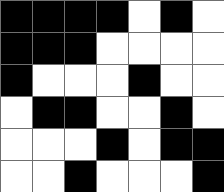[["black", "black", "black", "black", "white", "black", "white"], ["black", "black", "black", "white", "white", "white", "white"], ["black", "white", "white", "white", "black", "white", "white"], ["white", "black", "black", "white", "white", "black", "white"], ["white", "white", "white", "black", "white", "black", "black"], ["white", "white", "black", "white", "white", "white", "black"]]